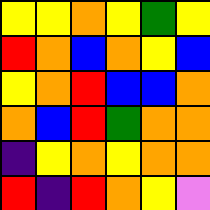[["yellow", "yellow", "orange", "yellow", "green", "yellow"], ["red", "orange", "blue", "orange", "yellow", "blue"], ["yellow", "orange", "red", "blue", "blue", "orange"], ["orange", "blue", "red", "green", "orange", "orange"], ["indigo", "yellow", "orange", "yellow", "orange", "orange"], ["red", "indigo", "red", "orange", "yellow", "violet"]]